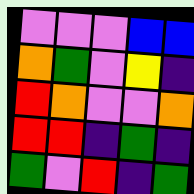[["violet", "violet", "violet", "blue", "blue"], ["orange", "green", "violet", "yellow", "indigo"], ["red", "orange", "violet", "violet", "orange"], ["red", "red", "indigo", "green", "indigo"], ["green", "violet", "red", "indigo", "green"]]